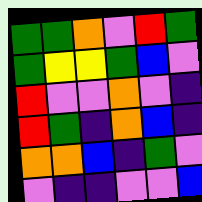[["green", "green", "orange", "violet", "red", "green"], ["green", "yellow", "yellow", "green", "blue", "violet"], ["red", "violet", "violet", "orange", "violet", "indigo"], ["red", "green", "indigo", "orange", "blue", "indigo"], ["orange", "orange", "blue", "indigo", "green", "violet"], ["violet", "indigo", "indigo", "violet", "violet", "blue"]]